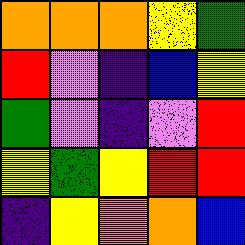[["orange", "orange", "orange", "yellow", "green"], ["red", "violet", "indigo", "blue", "yellow"], ["green", "violet", "indigo", "violet", "red"], ["yellow", "green", "yellow", "red", "red"], ["indigo", "yellow", "orange", "orange", "blue"]]